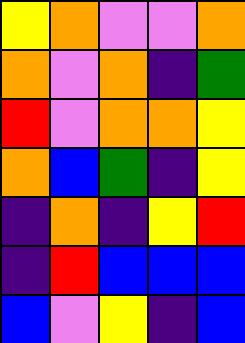[["yellow", "orange", "violet", "violet", "orange"], ["orange", "violet", "orange", "indigo", "green"], ["red", "violet", "orange", "orange", "yellow"], ["orange", "blue", "green", "indigo", "yellow"], ["indigo", "orange", "indigo", "yellow", "red"], ["indigo", "red", "blue", "blue", "blue"], ["blue", "violet", "yellow", "indigo", "blue"]]